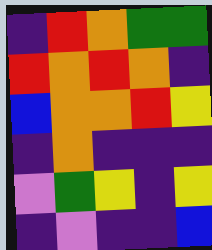[["indigo", "red", "orange", "green", "green"], ["red", "orange", "red", "orange", "indigo"], ["blue", "orange", "orange", "red", "yellow"], ["indigo", "orange", "indigo", "indigo", "indigo"], ["violet", "green", "yellow", "indigo", "yellow"], ["indigo", "violet", "indigo", "indigo", "blue"]]